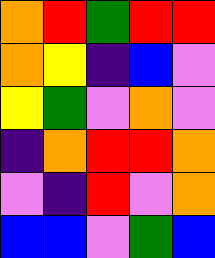[["orange", "red", "green", "red", "red"], ["orange", "yellow", "indigo", "blue", "violet"], ["yellow", "green", "violet", "orange", "violet"], ["indigo", "orange", "red", "red", "orange"], ["violet", "indigo", "red", "violet", "orange"], ["blue", "blue", "violet", "green", "blue"]]